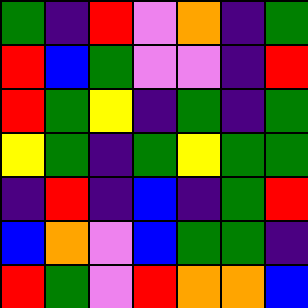[["green", "indigo", "red", "violet", "orange", "indigo", "green"], ["red", "blue", "green", "violet", "violet", "indigo", "red"], ["red", "green", "yellow", "indigo", "green", "indigo", "green"], ["yellow", "green", "indigo", "green", "yellow", "green", "green"], ["indigo", "red", "indigo", "blue", "indigo", "green", "red"], ["blue", "orange", "violet", "blue", "green", "green", "indigo"], ["red", "green", "violet", "red", "orange", "orange", "blue"]]